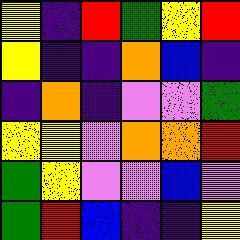[["yellow", "indigo", "red", "green", "yellow", "red"], ["yellow", "indigo", "indigo", "orange", "blue", "indigo"], ["indigo", "orange", "indigo", "violet", "violet", "green"], ["yellow", "yellow", "violet", "orange", "orange", "red"], ["green", "yellow", "violet", "violet", "blue", "violet"], ["green", "red", "blue", "indigo", "indigo", "yellow"]]